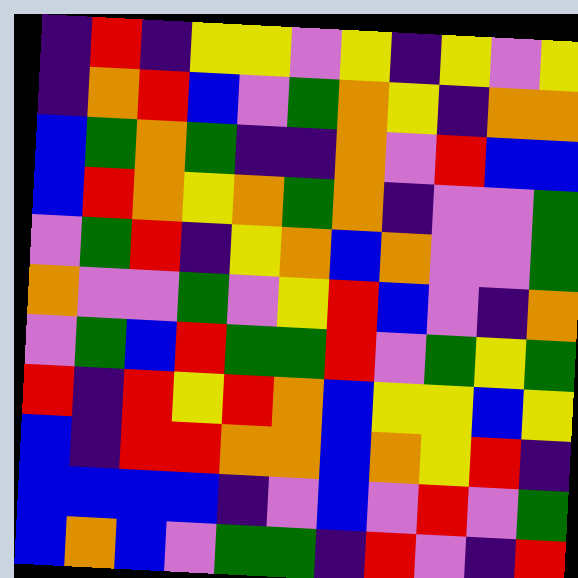[["indigo", "red", "indigo", "yellow", "yellow", "violet", "yellow", "indigo", "yellow", "violet", "yellow"], ["indigo", "orange", "red", "blue", "violet", "green", "orange", "yellow", "indigo", "orange", "orange"], ["blue", "green", "orange", "green", "indigo", "indigo", "orange", "violet", "red", "blue", "blue"], ["blue", "red", "orange", "yellow", "orange", "green", "orange", "indigo", "violet", "violet", "green"], ["violet", "green", "red", "indigo", "yellow", "orange", "blue", "orange", "violet", "violet", "green"], ["orange", "violet", "violet", "green", "violet", "yellow", "red", "blue", "violet", "indigo", "orange"], ["violet", "green", "blue", "red", "green", "green", "red", "violet", "green", "yellow", "green"], ["red", "indigo", "red", "yellow", "red", "orange", "blue", "yellow", "yellow", "blue", "yellow"], ["blue", "indigo", "red", "red", "orange", "orange", "blue", "orange", "yellow", "red", "indigo"], ["blue", "blue", "blue", "blue", "indigo", "violet", "blue", "violet", "red", "violet", "green"], ["blue", "orange", "blue", "violet", "green", "green", "indigo", "red", "violet", "indigo", "red"]]